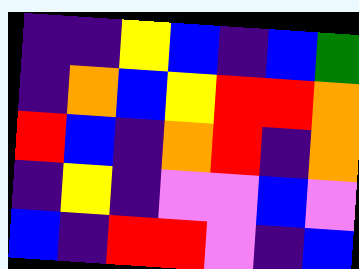[["indigo", "indigo", "yellow", "blue", "indigo", "blue", "green"], ["indigo", "orange", "blue", "yellow", "red", "red", "orange"], ["red", "blue", "indigo", "orange", "red", "indigo", "orange"], ["indigo", "yellow", "indigo", "violet", "violet", "blue", "violet"], ["blue", "indigo", "red", "red", "violet", "indigo", "blue"]]